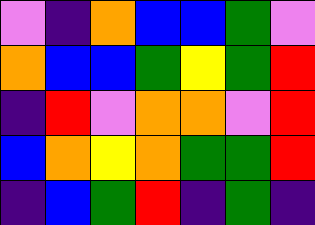[["violet", "indigo", "orange", "blue", "blue", "green", "violet"], ["orange", "blue", "blue", "green", "yellow", "green", "red"], ["indigo", "red", "violet", "orange", "orange", "violet", "red"], ["blue", "orange", "yellow", "orange", "green", "green", "red"], ["indigo", "blue", "green", "red", "indigo", "green", "indigo"]]